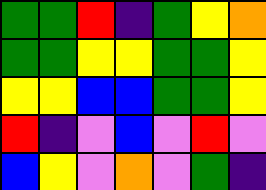[["green", "green", "red", "indigo", "green", "yellow", "orange"], ["green", "green", "yellow", "yellow", "green", "green", "yellow"], ["yellow", "yellow", "blue", "blue", "green", "green", "yellow"], ["red", "indigo", "violet", "blue", "violet", "red", "violet"], ["blue", "yellow", "violet", "orange", "violet", "green", "indigo"]]